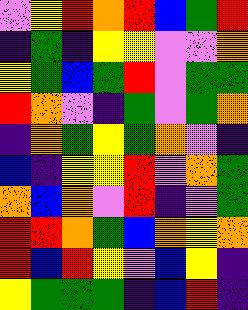[["violet", "yellow", "red", "orange", "red", "blue", "green", "red"], ["indigo", "green", "indigo", "yellow", "yellow", "violet", "violet", "orange"], ["yellow", "green", "blue", "green", "red", "violet", "green", "green"], ["red", "orange", "violet", "indigo", "green", "violet", "green", "orange"], ["indigo", "orange", "green", "yellow", "green", "orange", "violet", "indigo"], ["blue", "indigo", "yellow", "yellow", "red", "violet", "orange", "green"], ["orange", "blue", "orange", "violet", "red", "indigo", "violet", "green"], ["red", "red", "orange", "green", "blue", "orange", "yellow", "orange"], ["red", "blue", "red", "yellow", "violet", "blue", "yellow", "indigo"], ["yellow", "green", "green", "green", "indigo", "blue", "red", "indigo"]]